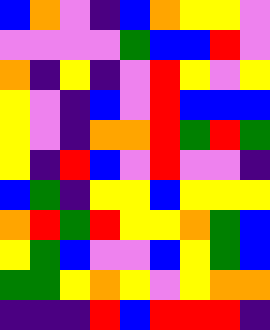[["blue", "orange", "violet", "indigo", "blue", "orange", "yellow", "yellow", "violet"], ["violet", "violet", "violet", "violet", "green", "blue", "blue", "red", "violet"], ["orange", "indigo", "yellow", "indigo", "violet", "red", "yellow", "violet", "yellow"], ["yellow", "violet", "indigo", "blue", "violet", "red", "blue", "blue", "blue"], ["yellow", "violet", "indigo", "orange", "orange", "red", "green", "red", "green"], ["yellow", "indigo", "red", "blue", "violet", "red", "violet", "violet", "indigo"], ["blue", "green", "indigo", "yellow", "yellow", "blue", "yellow", "yellow", "yellow"], ["orange", "red", "green", "red", "yellow", "yellow", "orange", "green", "blue"], ["yellow", "green", "blue", "violet", "violet", "blue", "yellow", "green", "blue"], ["green", "green", "yellow", "orange", "yellow", "violet", "yellow", "orange", "orange"], ["indigo", "indigo", "indigo", "red", "blue", "red", "red", "red", "indigo"]]